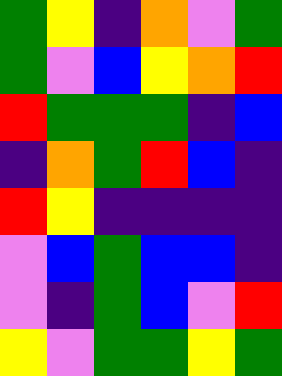[["green", "yellow", "indigo", "orange", "violet", "green"], ["green", "violet", "blue", "yellow", "orange", "red"], ["red", "green", "green", "green", "indigo", "blue"], ["indigo", "orange", "green", "red", "blue", "indigo"], ["red", "yellow", "indigo", "indigo", "indigo", "indigo"], ["violet", "blue", "green", "blue", "blue", "indigo"], ["violet", "indigo", "green", "blue", "violet", "red"], ["yellow", "violet", "green", "green", "yellow", "green"]]